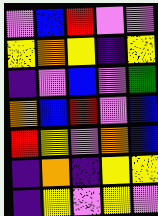[["violet", "blue", "red", "violet", "violet"], ["yellow", "orange", "yellow", "indigo", "yellow"], ["indigo", "violet", "blue", "violet", "green"], ["orange", "blue", "red", "violet", "blue"], ["red", "yellow", "violet", "orange", "blue"], ["indigo", "orange", "indigo", "yellow", "yellow"], ["indigo", "yellow", "violet", "yellow", "violet"]]